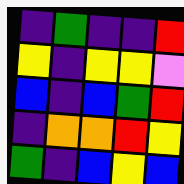[["indigo", "green", "indigo", "indigo", "red"], ["yellow", "indigo", "yellow", "yellow", "violet"], ["blue", "indigo", "blue", "green", "red"], ["indigo", "orange", "orange", "red", "yellow"], ["green", "indigo", "blue", "yellow", "blue"]]